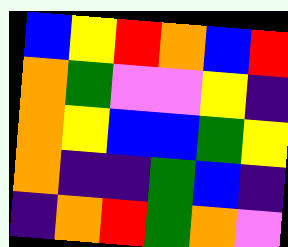[["blue", "yellow", "red", "orange", "blue", "red"], ["orange", "green", "violet", "violet", "yellow", "indigo"], ["orange", "yellow", "blue", "blue", "green", "yellow"], ["orange", "indigo", "indigo", "green", "blue", "indigo"], ["indigo", "orange", "red", "green", "orange", "violet"]]